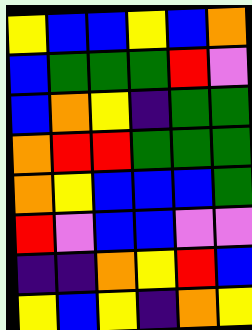[["yellow", "blue", "blue", "yellow", "blue", "orange"], ["blue", "green", "green", "green", "red", "violet"], ["blue", "orange", "yellow", "indigo", "green", "green"], ["orange", "red", "red", "green", "green", "green"], ["orange", "yellow", "blue", "blue", "blue", "green"], ["red", "violet", "blue", "blue", "violet", "violet"], ["indigo", "indigo", "orange", "yellow", "red", "blue"], ["yellow", "blue", "yellow", "indigo", "orange", "yellow"]]